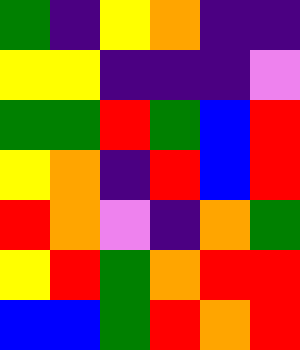[["green", "indigo", "yellow", "orange", "indigo", "indigo"], ["yellow", "yellow", "indigo", "indigo", "indigo", "violet"], ["green", "green", "red", "green", "blue", "red"], ["yellow", "orange", "indigo", "red", "blue", "red"], ["red", "orange", "violet", "indigo", "orange", "green"], ["yellow", "red", "green", "orange", "red", "red"], ["blue", "blue", "green", "red", "orange", "red"]]